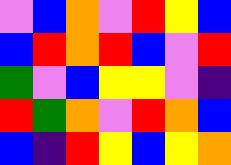[["violet", "blue", "orange", "violet", "red", "yellow", "blue"], ["blue", "red", "orange", "red", "blue", "violet", "red"], ["green", "violet", "blue", "yellow", "yellow", "violet", "indigo"], ["red", "green", "orange", "violet", "red", "orange", "blue"], ["blue", "indigo", "red", "yellow", "blue", "yellow", "orange"]]